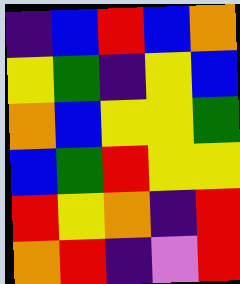[["indigo", "blue", "red", "blue", "orange"], ["yellow", "green", "indigo", "yellow", "blue"], ["orange", "blue", "yellow", "yellow", "green"], ["blue", "green", "red", "yellow", "yellow"], ["red", "yellow", "orange", "indigo", "red"], ["orange", "red", "indigo", "violet", "red"]]